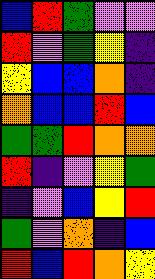[["blue", "red", "green", "violet", "violet"], ["red", "violet", "green", "yellow", "indigo"], ["yellow", "blue", "blue", "orange", "indigo"], ["orange", "blue", "blue", "red", "blue"], ["green", "green", "red", "orange", "orange"], ["red", "indigo", "violet", "yellow", "green"], ["indigo", "violet", "blue", "yellow", "red"], ["green", "violet", "orange", "indigo", "blue"], ["red", "blue", "red", "orange", "yellow"]]